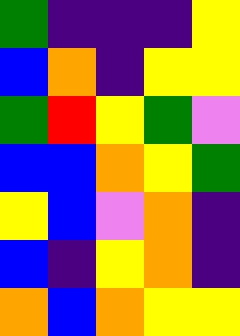[["green", "indigo", "indigo", "indigo", "yellow"], ["blue", "orange", "indigo", "yellow", "yellow"], ["green", "red", "yellow", "green", "violet"], ["blue", "blue", "orange", "yellow", "green"], ["yellow", "blue", "violet", "orange", "indigo"], ["blue", "indigo", "yellow", "orange", "indigo"], ["orange", "blue", "orange", "yellow", "yellow"]]